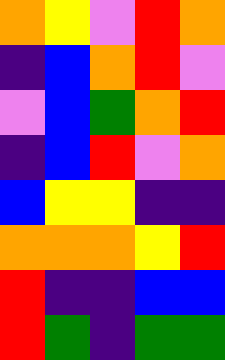[["orange", "yellow", "violet", "red", "orange"], ["indigo", "blue", "orange", "red", "violet"], ["violet", "blue", "green", "orange", "red"], ["indigo", "blue", "red", "violet", "orange"], ["blue", "yellow", "yellow", "indigo", "indigo"], ["orange", "orange", "orange", "yellow", "red"], ["red", "indigo", "indigo", "blue", "blue"], ["red", "green", "indigo", "green", "green"]]